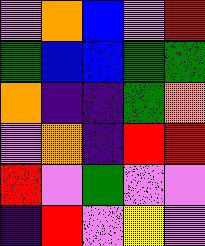[["violet", "orange", "blue", "violet", "red"], ["green", "blue", "blue", "green", "green"], ["orange", "indigo", "indigo", "green", "orange"], ["violet", "orange", "indigo", "red", "red"], ["red", "violet", "green", "violet", "violet"], ["indigo", "red", "violet", "yellow", "violet"]]